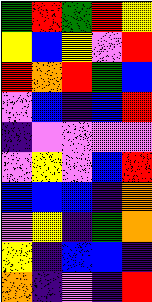[["green", "red", "green", "red", "yellow"], ["yellow", "blue", "yellow", "violet", "red"], ["red", "orange", "red", "green", "blue"], ["violet", "blue", "indigo", "blue", "red"], ["indigo", "violet", "violet", "violet", "violet"], ["violet", "yellow", "violet", "blue", "red"], ["blue", "blue", "blue", "indigo", "orange"], ["violet", "yellow", "indigo", "green", "orange"], ["yellow", "indigo", "blue", "blue", "indigo"], ["orange", "indigo", "violet", "indigo", "red"]]